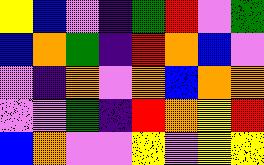[["yellow", "blue", "violet", "indigo", "green", "red", "violet", "green"], ["blue", "orange", "green", "indigo", "red", "orange", "blue", "violet"], ["violet", "indigo", "orange", "violet", "orange", "blue", "orange", "orange"], ["violet", "violet", "green", "indigo", "red", "orange", "yellow", "red"], ["blue", "orange", "violet", "violet", "yellow", "violet", "yellow", "yellow"]]